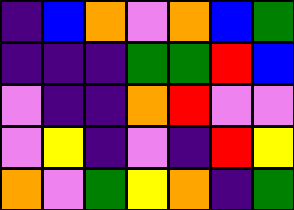[["indigo", "blue", "orange", "violet", "orange", "blue", "green"], ["indigo", "indigo", "indigo", "green", "green", "red", "blue"], ["violet", "indigo", "indigo", "orange", "red", "violet", "violet"], ["violet", "yellow", "indigo", "violet", "indigo", "red", "yellow"], ["orange", "violet", "green", "yellow", "orange", "indigo", "green"]]